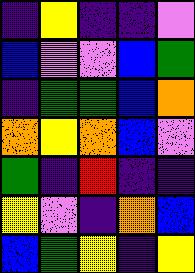[["indigo", "yellow", "indigo", "indigo", "violet"], ["blue", "violet", "violet", "blue", "green"], ["indigo", "green", "green", "blue", "orange"], ["orange", "yellow", "orange", "blue", "violet"], ["green", "indigo", "red", "indigo", "indigo"], ["yellow", "violet", "indigo", "orange", "blue"], ["blue", "green", "yellow", "indigo", "yellow"]]